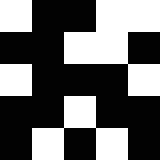[["white", "black", "black", "white", "white"], ["black", "black", "white", "white", "black"], ["white", "black", "black", "black", "white"], ["black", "black", "white", "black", "black"], ["black", "white", "black", "white", "black"]]